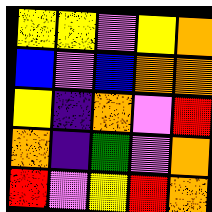[["yellow", "yellow", "violet", "yellow", "orange"], ["blue", "violet", "blue", "orange", "orange"], ["yellow", "indigo", "orange", "violet", "red"], ["orange", "indigo", "green", "violet", "orange"], ["red", "violet", "yellow", "red", "orange"]]